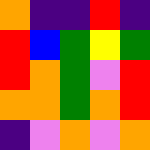[["orange", "indigo", "indigo", "red", "indigo"], ["red", "blue", "green", "yellow", "green"], ["red", "orange", "green", "violet", "red"], ["orange", "orange", "green", "orange", "red"], ["indigo", "violet", "orange", "violet", "orange"]]